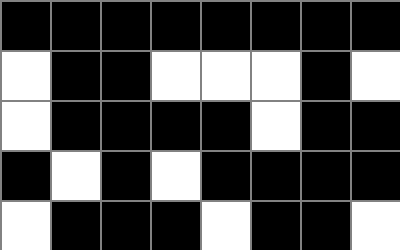[["black", "black", "black", "black", "black", "black", "black", "black"], ["white", "black", "black", "white", "white", "white", "black", "white"], ["white", "black", "black", "black", "black", "white", "black", "black"], ["black", "white", "black", "white", "black", "black", "black", "black"], ["white", "black", "black", "black", "white", "black", "black", "white"]]